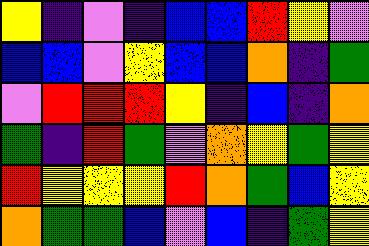[["yellow", "indigo", "violet", "indigo", "blue", "blue", "red", "yellow", "violet"], ["blue", "blue", "violet", "yellow", "blue", "blue", "orange", "indigo", "green"], ["violet", "red", "red", "red", "yellow", "indigo", "blue", "indigo", "orange"], ["green", "indigo", "red", "green", "violet", "orange", "yellow", "green", "yellow"], ["red", "yellow", "yellow", "yellow", "red", "orange", "green", "blue", "yellow"], ["orange", "green", "green", "blue", "violet", "blue", "indigo", "green", "yellow"]]